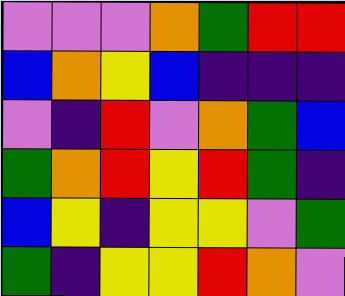[["violet", "violet", "violet", "orange", "green", "red", "red"], ["blue", "orange", "yellow", "blue", "indigo", "indigo", "indigo"], ["violet", "indigo", "red", "violet", "orange", "green", "blue"], ["green", "orange", "red", "yellow", "red", "green", "indigo"], ["blue", "yellow", "indigo", "yellow", "yellow", "violet", "green"], ["green", "indigo", "yellow", "yellow", "red", "orange", "violet"]]